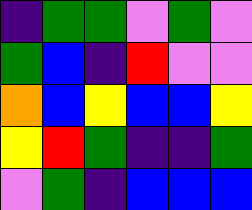[["indigo", "green", "green", "violet", "green", "violet"], ["green", "blue", "indigo", "red", "violet", "violet"], ["orange", "blue", "yellow", "blue", "blue", "yellow"], ["yellow", "red", "green", "indigo", "indigo", "green"], ["violet", "green", "indigo", "blue", "blue", "blue"]]